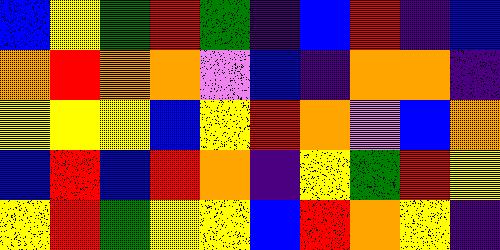[["blue", "yellow", "green", "red", "green", "indigo", "blue", "red", "indigo", "blue"], ["orange", "red", "orange", "orange", "violet", "blue", "indigo", "orange", "orange", "indigo"], ["yellow", "yellow", "yellow", "blue", "yellow", "red", "orange", "violet", "blue", "orange"], ["blue", "red", "blue", "red", "orange", "indigo", "yellow", "green", "red", "yellow"], ["yellow", "red", "green", "yellow", "yellow", "blue", "red", "orange", "yellow", "indigo"]]